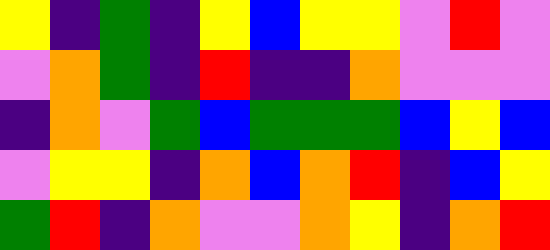[["yellow", "indigo", "green", "indigo", "yellow", "blue", "yellow", "yellow", "violet", "red", "violet"], ["violet", "orange", "green", "indigo", "red", "indigo", "indigo", "orange", "violet", "violet", "violet"], ["indigo", "orange", "violet", "green", "blue", "green", "green", "green", "blue", "yellow", "blue"], ["violet", "yellow", "yellow", "indigo", "orange", "blue", "orange", "red", "indigo", "blue", "yellow"], ["green", "red", "indigo", "orange", "violet", "violet", "orange", "yellow", "indigo", "orange", "red"]]